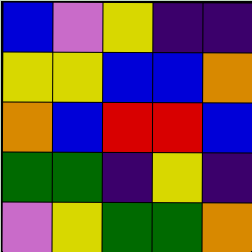[["blue", "violet", "yellow", "indigo", "indigo"], ["yellow", "yellow", "blue", "blue", "orange"], ["orange", "blue", "red", "red", "blue"], ["green", "green", "indigo", "yellow", "indigo"], ["violet", "yellow", "green", "green", "orange"]]